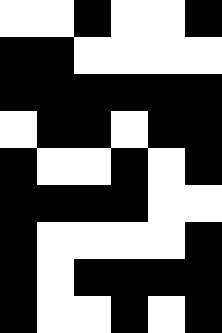[["white", "white", "black", "white", "white", "black"], ["black", "black", "white", "white", "white", "white"], ["black", "black", "black", "black", "black", "black"], ["white", "black", "black", "white", "black", "black"], ["black", "white", "white", "black", "white", "black"], ["black", "black", "black", "black", "white", "white"], ["black", "white", "white", "white", "white", "black"], ["black", "white", "black", "black", "black", "black"], ["black", "white", "white", "black", "white", "black"]]